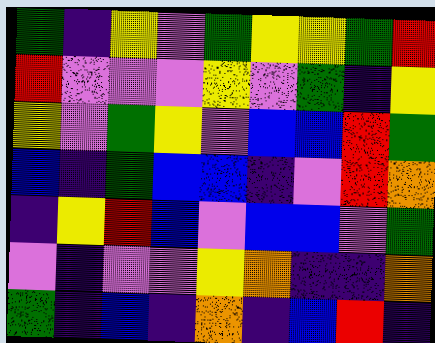[["green", "indigo", "yellow", "violet", "green", "yellow", "yellow", "green", "red"], ["red", "violet", "violet", "violet", "yellow", "violet", "green", "indigo", "yellow"], ["yellow", "violet", "green", "yellow", "violet", "blue", "blue", "red", "green"], ["blue", "indigo", "green", "blue", "blue", "indigo", "violet", "red", "orange"], ["indigo", "yellow", "red", "blue", "violet", "blue", "blue", "violet", "green"], ["violet", "indigo", "violet", "violet", "yellow", "orange", "indigo", "indigo", "orange"], ["green", "indigo", "blue", "indigo", "orange", "indigo", "blue", "red", "indigo"]]